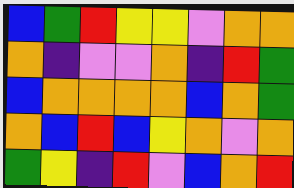[["blue", "green", "red", "yellow", "yellow", "violet", "orange", "orange"], ["orange", "indigo", "violet", "violet", "orange", "indigo", "red", "green"], ["blue", "orange", "orange", "orange", "orange", "blue", "orange", "green"], ["orange", "blue", "red", "blue", "yellow", "orange", "violet", "orange"], ["green", "yellow", "indigo", "red", "violet", "blue", "orange", "red"]]